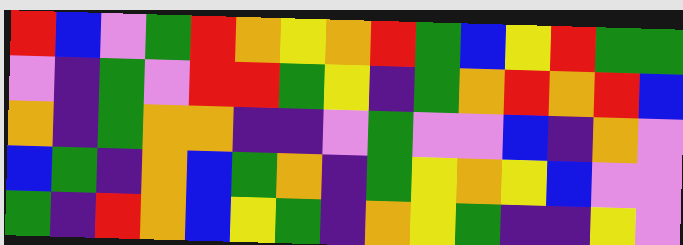[["red", "blue", "violet", "green", "red", "orange", "yellow", "orange", "red", "green", "blue", "yellow", "red", "green", "green"], ["violet", "indigo", "green", "violet", "red", "red", "green", "yellow", "indigo", "green", "orange", "red", "orange", "red", "blue"], ["orange", "indigo", "green", "orange", "orange", "indigo", "indigo", "violet", "green", "violet", "violet", "blue", "indigo", "orange", "violet"], ["blue", "green", "indigo", "orange", "blue", "green", "orange", "indigo", "green", "yellow", "orange", "yellow", "blue", "violet", "violet"], ["green", "indigo", "red", "orange", "blue", "yellow", "green", "indigo", "orange", "yellow", "green", "indigo", "indigo", "yellow", "violet"]]